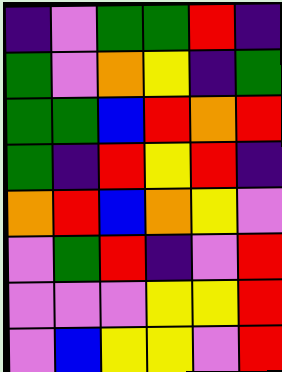[["indigo", "violet", "green", "green", "red", "indigo"], ["green", "violet", "orange", "yellow", "indigo", "green"], ["green", "green", "blue", "red", "orange", "red"], ["green", "indigo", "red", "yellow", "red", "indigo"], ["orange", "red", "blue", "orange", "yellow", "violet"], ["violet", "green", "red", "indigo", "violet", "red"], ["violet", "violet", "violet", "yellow", "yellow", "red"], ["violet", "blue", "yellow", "yellow", "violet", "red"]]